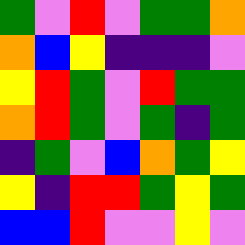[["green", "violet", "red", "violet", "green", "green", "orange"], ["orange", "blue", "yellow", "indigo", "indigo", "indigo", "violet"], ["yellow", "red", "green", "violet", "red", "green", "green"], ["orange", "red", "green", "violet", "green", "indigo", "green"], ["indigo", "green", "violet", "blue", "orange", "green", "yellow"], ["yellow", "indigo", "red", "red", "green", "yellow", "green"], ["blue", "blue", "red", "violet", "violet", "yellow", "violet"]]